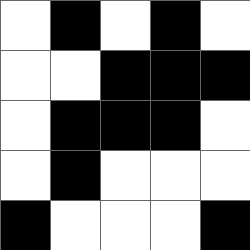[["white", "black", "white", "black", "white"], ["white", "white", "black", "black", "black"], ["white", "black", "black", "black", "white"], ["white", "black", "white", "white", "white"], ["black", "white", "white", "white", "black"]]